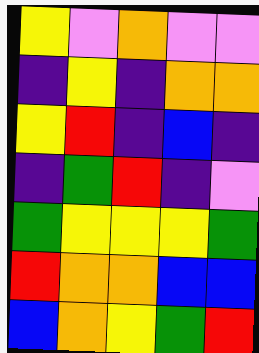[["yellow", "violet", "orange", "violet", "violet"], ["indigo", "yellow", "indigo", "orange", "orange"], ["yellow", "red", "indigo", "blue", "indigo"], ["indigo", "green", "red", "indigo", "violet"], ["green", "yellow", "yellow", "yellow", "green"], ["red", "orange", "orange", "blue", "blue"], ["blue", "orange", "yellow", "green", "red"]]